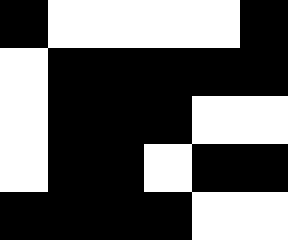[["black", "white", "white", "white", "white", "black"], ["white", "black", "black", "black", "black", "black"], ["white", "black", "black", "black", "white", "white"], ["white", "black", "black", "white", "black", "black"], ["black", "black", "black", "black", "white", "white"]]